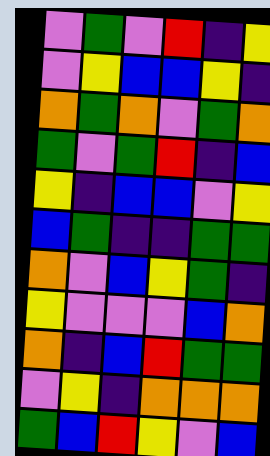[["violet", "green", "violet", "red", "indigo", "yellow"], ["violet", "yellow", "blue", "blue", "yellow", "indigo"], ["orange", "green", "orange", "violet", "green", "orange"], ["green", "violet", "green", "red", "indigo", "blue"], ["yellow", "indigo", "blue", "blue", "violet", "yellow"], ["blue", "green", "indigo", "indigo", "green", "green"], ["orange", "violet", "blue", "yellow", "green", "indigo"], ["yellow", "violet", "violet", "violet", "blue", "orange"], ["orange", "indigo", "blue", "red", "green", "green"], ["violet", "yellow", "indigo", "orange", "orange", "orange"], ["green", "blue", "red", "yellow", "violet", "blue"]]